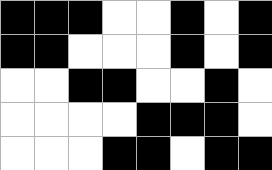[["black", "black", "black", "white", "white", "black", "white", "black"], ["black", "black", "white", "white", "white", "black", "white", "black"], ["white", "white", "black", "black", "white", "white", "black", "white"], ["white", "white", "white", "white", "black", "black", "black", "white"], ["white", "white", "white", "black", "black", "white", "black", "black"]]